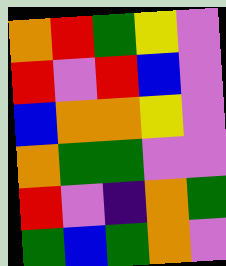[["orange", "red", "green", "yellow", "violet"], ["red", "violet", "red", "blue", "violet"], ["blue", "orange", "orange", "yellow", "violet"], ["orange", "green", "green", "violet", "violet"], ["red", "violet", "indigo", "orange", "green"], ["green", "blue", "green", "orange", "violet"]]